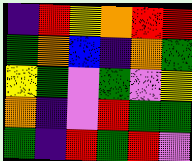[["indigo", "red", "yellow", "orange", "red", "red"], ["green", "orange", "blue", "indigo", "orange", "green"], ["yellow", "green", "violet", "green", "violet", "yellow"], ["orange", "indigo", "violet", "red", "green", "green"], ["green", "indigo", "red", "green", "red", "violet"]]